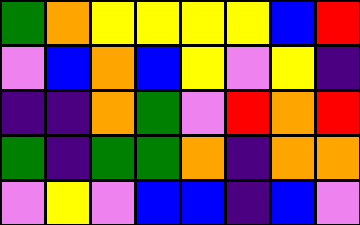[["green", "orange", "yellow", "yellow", "yellow", "yellow", "blue", "red"], ["violet", "blue", "orange", "blue", "yellow", "violet", "yellow", "indigo"], ["indigo", "indigo", "orange", "green", "violet", "red", "orange", "red"], ["green", "indigo", "green", "green", "orange", "indigo", "orange", "orange"], ["violet", "yellow", "violet", "blue", "blue", "indigo", "blue", "violet"]]